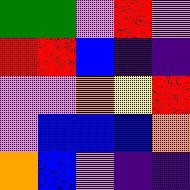[["green", "green", "violet", "red", "violet"], ["red", "red", "blue", "indigo", "indigo"], ["violet", "violet", "orange", "yellow", "red"], ["violet", "blue", "blue", "blue", "orange"], ["orange", "blue", "violet", "indigo", "indigo"]]